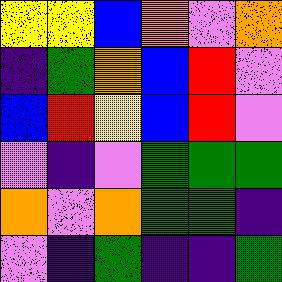[["yellow", "yellow", "blue", "orange", "violet", "orange"], ["indigo", "green", "orange", "blue", "red", "violet"], ["blue", "red", "yellow", "blue", "red", "violet"], ["violet", "indigo", "violet", "green", "green", "green"], ["orange", "violet", "orange", "green", "green", "indigo"], ["violet", "indigo", "green", "indigo", "indigo", "green"]]